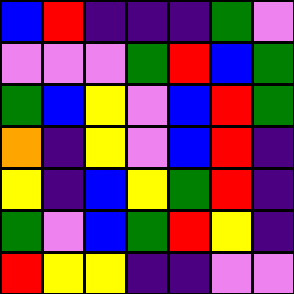[["blue", "red", "indigo", "indigo", "indigo", "green", "violet"], ["violet", "violet", "violet", "green", "red", "blue", "green"], ["green", "blue", "yellow", "violet", "blue", "red", "green"], ["orange", "indigo", "yellow", "violet", "blue", "red", "indigo"], ["yellow", "indigo", "blue", "yellow", "green", "red", "indigo"], ["green", "violet", "blue", "green", "red", "yellow", "indigo"], ["red", "yellow", "yellow", "indigo", "indigo", "violet", "violet"]]